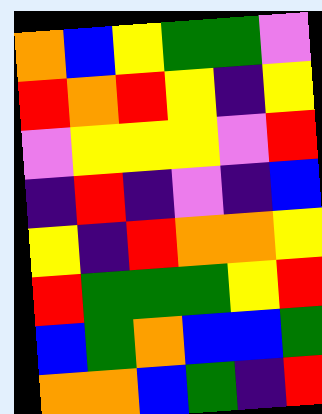[["orange", "blue", "yellow", "green", "green", "violet"], ["red", "orange", "red", "yellow", "indigo", "yellow"], ["violet", "yellow", "yellow", "yellow", "violet", "red"], ["indigo", "red", "indigo", "violet", "indigo", "blue"], ["yellow", "indigo", "red", "orange", "orange", "yellow"], ["red", "green", "green", "green", "yellow", "red"], ["blue", "green", "orange", "blue", "blue", "green"], ["orange", "orange", "blue", "green", "indigo", "red"]]